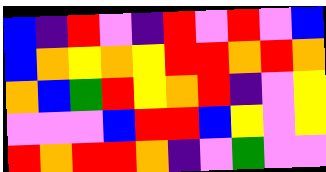[["blue", "indigo", "red", "violet", "indigo", "red", "violet", "red", "violet", "blue"], ["blue", "orange", "yellow", "orange", "yellow", "red", "red", "orange", "red", "orange"], ["orange", "blue", "green", "red", "yellow", "orange", "red", "indigo", "violet", "yellow"], ["violet", "violet", "violet", "blue", "red", "red", "blue", "yellow", "violet", "yellow"], ["red", "orange", "red", "red", "orange", "indigo", "violet", "green", "violet", "violet"]]